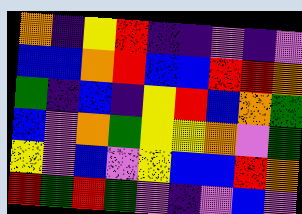[["orange", "indigo", "yellow", "red", "indigo", "indigo", "violet", "indigo", "violet"], ["blue", "blue", "orange", "red", "blue", "blue", "red", "red", "orange"], ["green", "indigo", "blue", "indigo", "yellow", "red", "blue", "orange", "green"], ["blue", "violet", "orange", "green", "yellow", "yellow", "orange", "violet", "green"], ["yellow", "violet", "blue", "violet", "yellow", "blue", "blue", "red", "orange"], ["red", "green", "red", "green", "violet", "indigo", "violet", "blue", "violet"]]